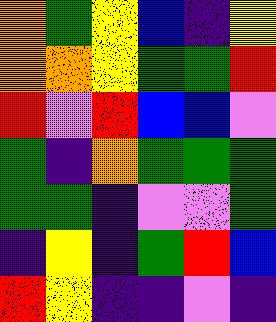[["orange", "green", "yellow", "blue", "indigo", "yellow"], ["orange", "orange", "yellow", "green", "green", "red"], ["red", "violet", "red", "blue", "blue", "violet"], ["green", "indigo", "orange", "green", "green", "green"], ["green", "green", "indigo", "violet", "violet", "green"], ["indigo", "yellow", "indigo", "green", "red", "blue"], ["red", "yellow", "indigo", "indigo", "violet", "indigo"]]